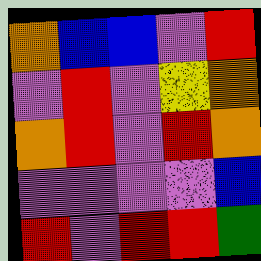[["orange", "blue", "blue", "violet", "red"], ["violet", "red", "violet", "yellow", "orange"], ["orange", "red", "violet", "red", "orange"], ["violet", "violet", "violet", "violet", "blue"], ["red", "violet", "red", "red", "green"]]